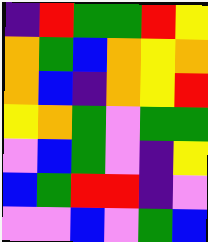[["indigo", "red", "green", "green", "red", "yellow"], ["orange", "green", "blue", "orange", "yellow", "orange"], ["orange", "blue", "indigo", "orange", "yellow", "red"], ["yellow", "orange", "green", "violet", "green", "green"], ["violet", "blue", "green", "violet", "indigo", "yellow"], ["blue", "green", "red", "red", "indigo", "violet"], ["violet", "violet", "blue", "violet", "green", "blue"]]